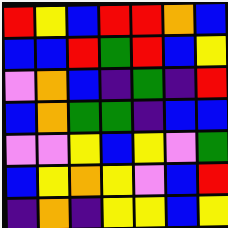[["red", "yellow", "blue", "red", "red", "orange", "blue"], ["blue", "blue", "red", "green", "red", "blue", "yellow"], ["violet", "orange", "blue", "indigo", "green", "indigo", "red"], ["blue", "orange", "green", "green", "indigo", "blue", "blue"], ["violet", "violet", "yellow", "blue", "yellow", "violet", "green"], ["blue", "yellow", "orange", "yellow", "violet", "blue", "red"], ["indigo", "orange", "indigo", "yellow", "yellow", "blue", "yellow"]]